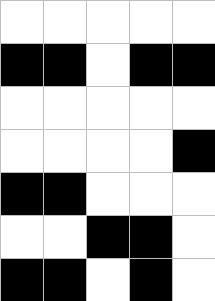[["white", "white", "white", "white", "white"], ["black", "black", "white", "black", "black"], ["white", "white", "white", "white", "white"], ["white", "white", "white", "white", "black"], ["black", "black", "white", "white", "white"], ["white", "white", "black", "black", "white"], ["black", "black", "white", "black", "white"]]